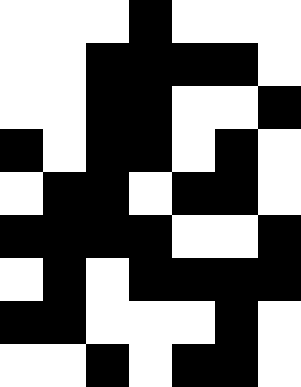[["white", "white", "white", "black", "white", "white", "white"], ["white", "white", "black", "black", "black", "black", "white"], ["white", "white", "black", "black", "white", "white", "black"], ["black", "white", "black", "black", "white", "black", "white"], ["white", "black", "black", "white", "black", "black", "white"], ["black", "black", "black", "black", "white", "white", "black"], ["white", "black", "white", "black", "black", "black", "black"], ["black", "black", "white", "white", "white", "black", "white"], ["white", "white", "black", "white", "black", "black", "white"]]